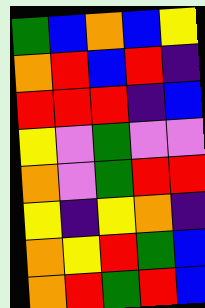[["green", "blue", "orange", "blue", "yellow"], ["orange", "red", "blue", "red", "indigo"], ["red", "red", "red", "indigo", "blue"], ["yellow", "violet", "green", "violet", "violet"], ["orange", "violet", "green", "red", "red"], ["yellow", "indigo", "yellow", "orange", "indigo"], ["orange", "yellow", "red", "green", "blue"], ["orange", "red", "green", "red", "blue"]]